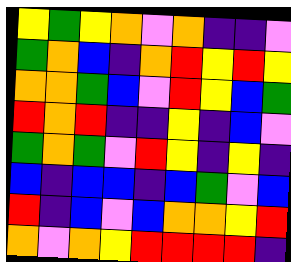[["yellow", "green", "yellow", "orange", "violet", "orange", "indigo", "indigo", "violet"], ["green", "orange", "blue", "indigo", "orange", "red", "yellow", "red", "yellow"], ["orange", "orange", "green", "blue", "violet", "red", "yellow", "blue", "green"], ["red", "orange", "red", "indigo", "indigo", "yellow", "indigo", "blue", "violet"], ["green", "orange", "green", "violet", "red", "yellow", "indigo", "yellow", "indigo"], ["blue", "indigo", "blue", "blue", "indigo", "blue", "green", "violet", "blue"], ["red", "indigo", "blue", "violet", "blue", "orange", "orange", "yellow", "red"], ["orange", "violet", "orange", "yellow", "red", "red", "red", "red", "indigo"]]